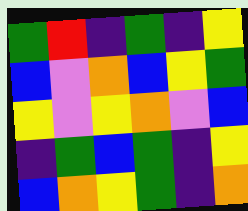[["green", "red", "indigo", "green", "indigo", "yellow"], ["blue", "violet", "orange", "blue", "yellow", "green"], ["yellow", "violet", "yellow", "orange", "violet", "blue"], ["indigo", "green", "blue", "green", "indigo", "yellow"], ["blue", "orange", "yellow", "green", "indigo", "orange"]]